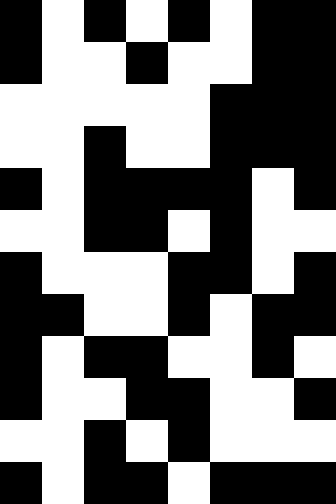[["black", "white", "black", "white", "black", "white", "black", "black"], ["black", "white", "white", "black", "white", "white", "black", "black"], ["white", "white", "white", "white", "white", "black", "black", "black"], ["white", "white", "black", "white", "white", "black", "black", "black"], ["black", "white", "black", "black", "black", "black", "white", "black"], ["white", "white", "black", "black", "white", "black", "white", "white"], ["black", "white", "white", "white", "black", "black", "white", "black"], ["black", "black", "white", "white", "black", "white", "black", "black"], ["black", "white", "black", "black", "white", "white", "black", "white"], ["black", "white", "white", "black", "black", "white", "white", "black"], ["white", "white", "black", "white", "black", "white", "white", "white"], ["black", "white", "black", "black", "white", "black", "black", "black"]]